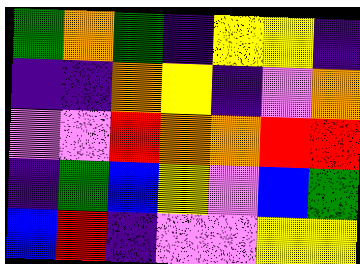[["green", "orange", "green", "indigo", "yellow", "yellow", "indigo"], ["indigo", "indigo", "orange", "yellow", "indigo", "violet", "orange"], ["violet", "violet", "red", "orange", "orange", "red", "red"], ["indigo", "green", "blue", "yellow", "violet", "blue", "green"], ["blue", "red", "indigo", "violet", "violet", "yellow", "yellow"]]